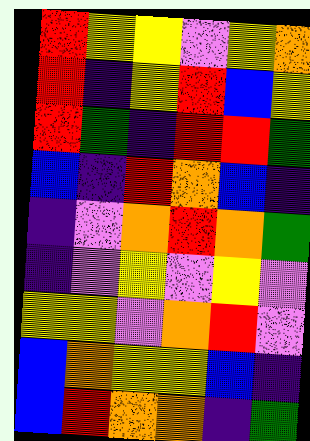[["red", "yellow", "yellow", "violet", "yellow", "orange"], ["red", "indigo", "yellow", "red", "blue", "yellow"], ["red", "green", "indigo", "red", "red", "green"], ["blue", "indigo", "red", "orange", "blue", "indigo"], ["indigo", "violet", "orange", "red", "orange", "green"], ["indigo", "violet", "yellow", "violet", "yellow", "violet"], ["yellow", "yellow", "violet", "orange", "red", "violet"], ["blue", "orange", "yellow", "yellow", "blue", "indigo"], ["blue", "red", "orange", "orange", "indigo", "green"]]